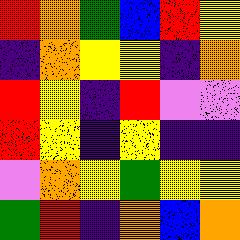[["red", "orange", "green", "blue", "red", "yellow"], ["indigo", "orange", "yellow", "yellow", "indigo", "orange"], ["red", "yellow", "indigo", "red", "violet", "violet"], ["red", "yellow", "indigo", "yellow", "indigo", "indigo"], ["violet", "orange", "yellow", "green", "yellow", "yellow"], ["green", "red", "indigo", "orange", "blue", "orange"]]